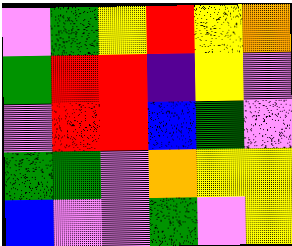[["violet", "green", "yellow", "red", "yellow", "orange"], ["green", "red", "red", "indigo", "yellow", "violet"], ["violet", "red", "red", "blue", "green", "violet"], ["green", "green", "violet", "orange", "yellow", "yellow"], ["blue", "violet", "violet", "green", "violet", "yellow"]]